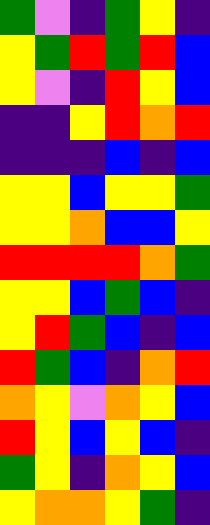[["green", "violet", "indigo", "green", "yellow", "indigo"], ["yellow", "green", "red", "green", "red", "blue"], ["yellow", "violet", "indigo", "red", "yellow", "blue"], ["indigo", "indigo", "yellow", "red", "orange", "red"], ["indigo", "indigo", "indigo", "blue", "indigo", "blue"], ["yellow", "yellow", "blue", "yellow", "yellow", "green"], ["yellow", "yellow", "orange", "blue", "blue", "yellow"], ["red", "red", "red", "red", "orange", "green"], ["yellow", "yellow", "blue", "green", "blue", "indigo"], ["yellow", "red", "green", "blue", "indigo", "blue"], ["red", "green", "blue", "indigo", "orange", "red"], ["orange", "yellow", "violet", "orange", "yellow", "blue"], ["red", "yellow", "blue", "yellow", "blue", "indigo"], ["green", "yellow", "indigo", "orange", "yellow", "blue"], ["yellow", "orange", "orange", "yellow", "green", "indigo"]]